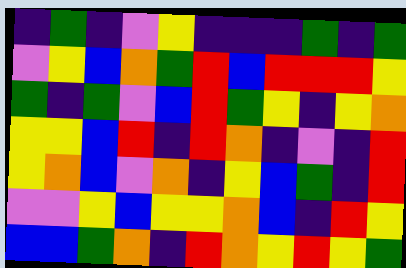[["indigo", "green", "indigo", "violet", "yellow", "indigo", "indigo", "indigo", "green", "indigo", "green"], ["violet", "yellow", "blue", "orange", "green", "red", "blue", "red", "red", "red", "yellow"], ["green", "indigo", "green", "violet", "blue", "red", "green", "yellow", "indigo", "yellow", "orange"], ["yellow", "yellow", "blue", "red", "indigo", "red", "orange", "indigo", "violet", "indigo", "red"], ["yellow", "orange", "blue", "violet", "orange", "indigo", "yellow", "blue", "green", "indigo", "red"], ["violet", "violet", "yellow", "blue", "yellow", "yellow", "orange", "blue", "indigo", "red", "yellow"], ["blue", "blue", "green", "orange", "indigo", "red", "orange", "yellow", "red", "yellow", "green"]]